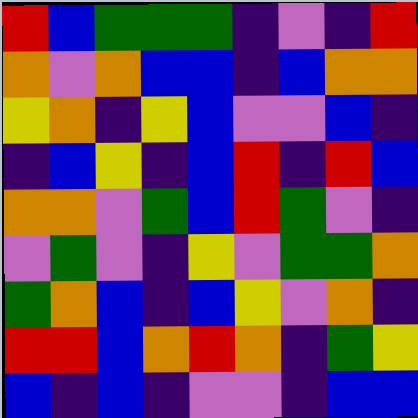[["red", "blue", "green", "green", "green", "indigo", "violet", "indigo", "red"], ["orange", "violet", "orange", "blue", "blue", "indigo", "blue", "orange", "orange"], ["yellow", "orange", "indigo", "yellow", "blue", "violet", "violet", "blue", "indigo"], ["indigo", "blue", "yellow", "indigo", "blue", "red", "indigo", "red", "blue"], ["orange", "orange", "violet", "green", "blue", "red", "green", "violet", "indigo"], ["violet", "green", "violet", "indigo", "yellow", "violet", "green", "green", "orange"], ["green", "orange", "blue", "indigo", "blue", "yellow", "violet", "orange", "indigo"], ["red", "red", "blue", "orange", "red", "orange", "indigo", "green", "yellow"], ["blue", "indigo", "blue", "indigo", "violet", "violet", "indigo", "blue", "blue"]]